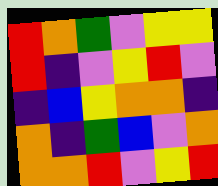[["red", "orange", "green", "violet", "yellow", "yellow"], ["red", "indigo", "violet", "yellow", "red", "violet"], ["indigo", "blue", "yellow", "orange", "orange", "indigo"], ["orange", "indigo", "green", "blue", "violet", "orange"], ["orange", "orange", "red", "violet", "yellow", "red"]]